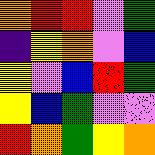[["orange", "red", "red", "violet", "green"], ["indigo", "yellow", "orange", "violet", "blue"], ["yellow", "violet", "blue", "red", "green"], ["yellow", "blue", "green", "violet", "violet"], ["red", "orange", "green", "yellow", "orange"]]